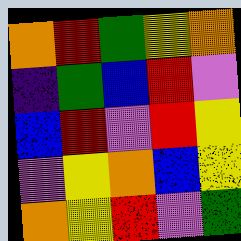[["orange", "red", "green", "yellow", "orange"], ["indigo", "green", "blue", "red", "violet"], ["blue", "red", "violet", "red", "yellow"], ["violet", "yellow", "orange", "blue", "yellow"], ["orange", "yellow", "red", "violet", "green"]]